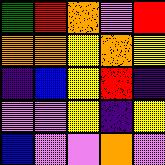[["green", "red", "orange", "violet", "red"], ["orange", "orange", "yellow", "orange", "yellow"], ["indigo", "blue", "yellow", "red", "indigo"], ["violet", "violet", "yellow", "indigo", "yellow"], ["blue", "violet", "violet", "orange", "violet"]]